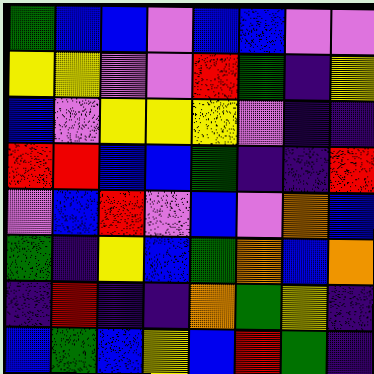[["green", "blue", "blue", "violet", "blue", "blue", "violet", "violet"], ["yellow", "yellow", "violet", "violet", "red", "green", "indigo", "yellow"], ["blue", "violet", "yellow", "yellow", "yellow", "violet", "indigo", "indigo"], ["red", "red", "blue", "blue", "green", "indigo", "indigo", "red"], ["violet", "blue", "red", "violet", "blue", "violet", "orange", "blue"], ["green", "indigo", "yellow", "blue", "green", "orange", "blue", "orange"], ["indigo", "red", "indigo", "indigo", "orange", "green", "yellow", "indigo"], ["blue", "green", "blue", "yellow", "blue", "red", "green", "indigo"]]